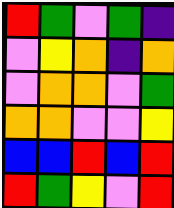[["red", "green", "violet", "green", "indigo"], ["violet", "yellow", "orange", "indigo", "orange"], ["violet", "orange", "orange", "violet", "green"], ["orange", "orange", "violet", "violet", "yellow"], ["blue", "blue", "red", "blue", "red"], ["red", "green", "yellow", "violet", "red"]]